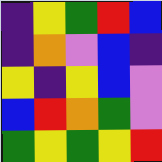[["indigo", "yellow", "green", "red", "blue"], ["indigo", "orange", "violet", "blue", "indigo"], ["yellow", "indigo", "yellow", "blue", "violet"], ["blue", "red", "orange", "green", "violet"], ["green", "yellow", "green", "yellow", "red"]]